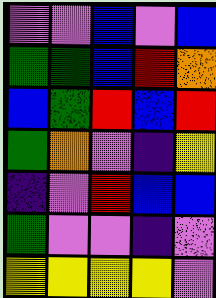[["violet", "violet", "blue", "violet", "blue"], ["green", "green", "blue", "red", "orange"], ["blue", "green", "red", "blue", "red"], ["green", "orange", "violet", "indigo", "yellow"], ["indigo", "violet", "red", "blue", "blue"], ["green", "violet", "violet", "indigo", "violet"], ["yellow", "yellow", "yellow", "yellow", "violet"]]